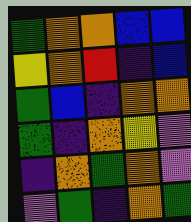[["green", "orange", "orange", "blue", "blue"], ["yellow", "orange", "red", "indigo", "blue"], ["green", "blue", "indigo", "orange", "orange"], ["green", "indigo", "orange", "yellow", "violet"], ["indigo", "orange", "green", "orange", "violet"], ["violet", "green", "indigo", "orange", "green"]]